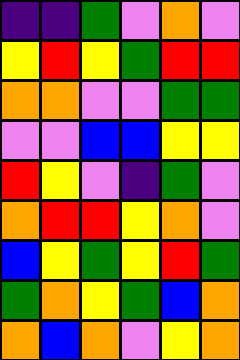[["indigo", "indigo", "green", "violet", "orange", "violet"], ["yellow", "red", "yellow", "green", "red", "red"], ["orange", "orange", "violet", "violet", "green", "green"], ["violet", "violet", "blue", "blue", "yellow", "yellow"], ["red", "yellow", "violet", "indigo", "green", "violet"], ["orange", "red", "red", "yellow", "orange", "violet"], ["blue", "yellow", "green", "yellow", "red", "green"], ["green", "orange", "yellow", "green", "blue", "orange"], ["orange", "blue", "orange", "violet", "yellow", "orange"]]